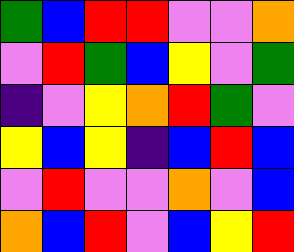[["green", "blue", "red", "red", "violet", "violet", "orange"], ["violet", "red", "green", "blue", "yellow", "violet", "green"], ["indigo", "violet", "yellow", "orange", "red", "green", "violet"], ["yellow", "blue", "yellow", "indigo", "blue", "red", "blue"], ["violet", "red", "violet", "violet", "orange", "violet", "blue"], ["orange", "blue", "red", "violet", "blue", "yellow", "red"]]